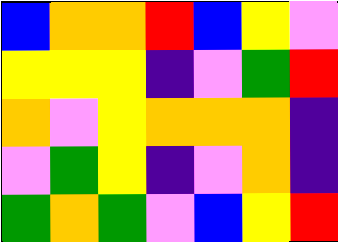[["blue", "orange", "orange", "red", "blue", "yellow", "violet"], ["yellow", "yellow", "yellow", "indigo", "violet", "green", "red"], ["orange", "violet", "yellow", "orange", "orange", "orange", "indigo"], ["violet", "green", "yellow", "indigo", "violet", "orange", "indigo"], ["green", "orange", "green", "violet", "blue", "yellow", "red"]]